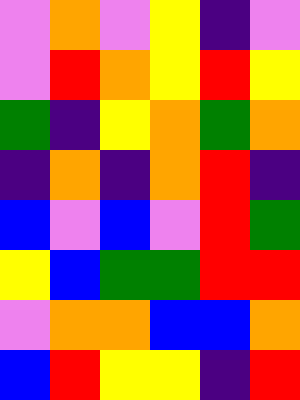[["violet", "orange", "violet", "yellow", "indigo", "violet"], ["violet", "red", "orange", "yellow", "red", "yellow"], ["green", "indigo", "yellow", "orange", "green", "orange"], ["indigo", "orange", "indigo", "orange", "red", "indigo"], ["blue", "violet", "blue", "violet", "red", "green"], ["yellow", "blue", "green", "green", "red", "red"], ["violet", "orange", "orange", "blue", "blue", "orange"], ["blue", "red", "yellow", "yellow", "indigo", "red"]]